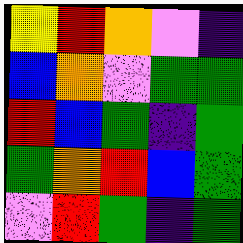[["yellow", "red", "orange", "violet", "indigo"], ["blue", "orange", "violet", "green", "green"], ["red", "blue", "green", "indigo", "green"], ["green", "orange", "red", "blue", "green"], ["violet", "red", "green", "indigo", "green"]]